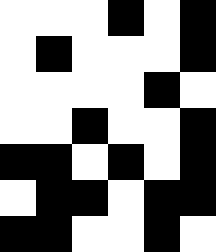[["white", "white", "white", "black", "white", "black"], ["white", "black", "white", "white", "white", "black"], ["white", "white", "white", "white", "black", "white"], ["white", "white", "black", "white", "white", "black"], ["black", "black", "white", "black", "white", "black"], ["white", "black", "black", "white", "black", "black"], ["black", "black", "white", "white", "black", "white"]]